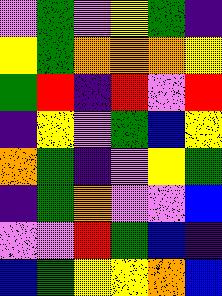[["violet", "green", "violet", "yellow", "green", "indigo"], ["yellow", "green", "orange", "orange", "orange", "yellow"], ["green", "red", "indigo", "red", "violet", "red"], ["indigo", "yellow", "violet", "green", "blue", "yellow"], ["orange", "green", "indigo", "violet", "yellow", "green"], ["indigo", "green", "orange", "violet", "violet", "blue"], ["violet", "violet", "red", "green", "blue", "indigo"], ["blue", "green", "yellow", "yellow", "orange", "blue"]]